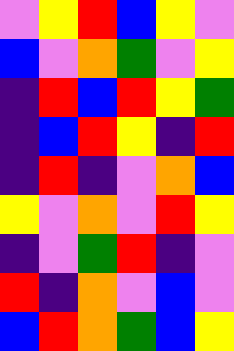[["violet", "yellow", "red", "blue", "yellow", "violet"], ["blue", "violet", "orange", "green", "violet", "yellow"], ["indigo", "red", "blue", "red", "yellow", "green"], ["indigo", "blue", "red", "yellow", "indigo", "red"], ["indigo", "red", "indigo", "violet", "orange", "blue"], ["yellow", "violet", "orange", "violet", "red", "yellow"], ["indigo", "violet", "green", "red", "indigo", "violet"], ["red", "indigo", "orange", "violet", "blue", "violet"], ["blue", "red", "orange", "green", "blue", "yellow"]]